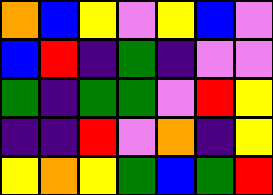[["orange", "blue", "yellow", "violet", "yellow", "blue", "violet"], ["blue", "red", "indigo", "green", "indigo", "violet", "violet"], ["green", "indigo", "green", "green", "violet", "red", "yellow"], ["indigo", "indigo", "red", "violet", "orange", "indigo", "yellow"], ["yellow", "orange", "yellow", "green", "blue", "green", "red"]]